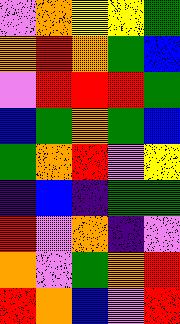[["violet", "orange", "yellow", "yellow", "green"], ["orange", "red", "orange", "green", "blue"], ["violet", "red", "red", "red", "green"], ["blue", "green", "orange", "green", "blue"], ["green", "orange", "red", "violet", "yellow"], ["indigo", "blue", "indigo", "green", "green"], ["red", "violet", "orange", "indigo", "violet"], ["orange", "violet", "green", "orange", "red"], ["red", "orange", "blue", "violet", "red"]]